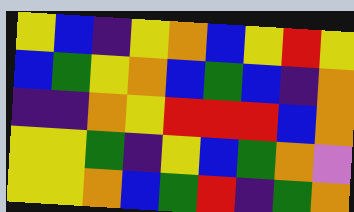[["yellow", "blue", "indigo", "yellow", "orange", "blue", "yellow", "red", "yellow"], ["blue", "green", "yellow", "orange", "blue", "green", "blue", "indigo", "orange"], ["indigo", "indigo", "orange", "yellow", "red", "red", "red", "blue", "orange"], ["yellow", "yellow", "green", "indigo", "yellow", "blue", "green", "orange", "violet"], ["yellow", "yellow", "orange", "blue", "green", "red", "indigo", "green", "orange"]]